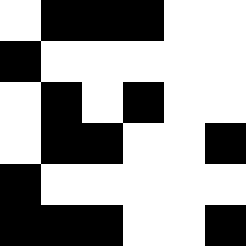[["white", "black", "black", "black", "white", "white"], ["black", "white", "white", "white", "white", "white"], ["white", "black", "white", "black", "white", "white"], ["white", "black", "black", "white", "white", "black"], ["black", "white", "white", "white", "white", "white"], ["black", "black", "black", "white", "white", "black"]]